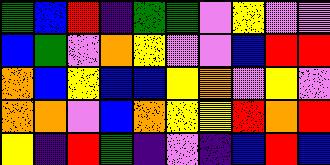[["green", "blue", "red", "indigo", "green", "green", "violet", "yellow", "violet", "violet"], ["blue", "green", "violet", "orange", "yellow", "violet", "violet", "blue", "red", "red"], ["orange", "blue", "yellow", "blue", "blue", "yellow", "orange", "violet", "yellow", "violet"], ["orange", "orange", "violet", "blue", "orange", "yellow", "yellow", "red", "orange", "red"], ["yellow", "indigo", "red", "green", "indigo", "violet", "indigo", "blue", "red", "blue"]]